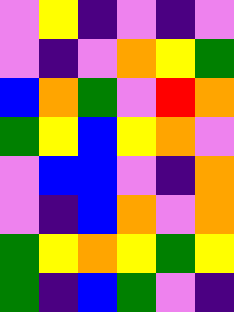[["violet", "yellow", "indigo", "violet", "indigo", "violet"], ["violet", "indigo", "violet", "orange", "yellow", "green"], ["blue", "orange", "green", "violet", "red", "orange"], ["green", "yellow", "blue", "yellow", "orange", "violet"], ["violet", "blue", "blue", "violet", "indigo", "orange"], ["violet", "indigo", "blue", "orange", "violet", "orange"], ["green", "yellow", "orange", "yellow", "green", "yellow"], ["green", "indigo", "blue", "green", "violet", "indigo"]]